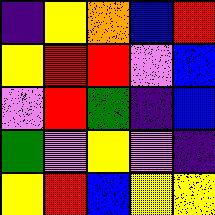[["indigo", "yellow", "orange", "blue", "red"], ["yellow", "red", "red", "violet", "blue"], ["violet", "red", "green", "indigo", "blue"], ["green", "violet", "yellow", "violet", "indigo"], ["yellow", "red", "blue", "yellow", "yellow"]]